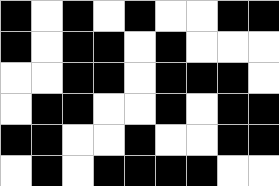[["black", "white", "black", "white", "black", "white", "white", "black", "black"], ["black", "white", "black", "black", "white", "black", "white", "white", "white"], ["white", "white", "black", "black", "white", "black", "black", "black", "white"], ["white", "black", "black", "white", "white", "black", "white", "black", "black"], ["black", "black", "white", "white", "black", "white", "white", "black", "black"], ["white", "black", "white", "black", "black", "black", "black", "white", "white"]]